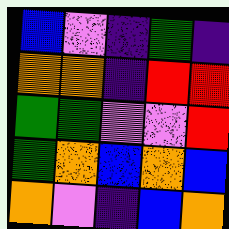[["blue", "violet", "indigo", "green", "indigo"], ["orange", "orange", "indigo", "red", "red"], ["green", "green", "violet", "violet", "red"], ["green", "orange", "blue", "orange", "blue"], ["orange", "violet", "indigo", "blue", "orange"]]